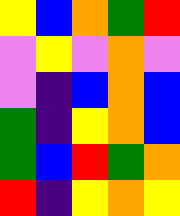[["yellow", "blue", "orange", "green", "red"], ["violet", "yellow", "violet", "orange", "violet"], ["violet", "indigo", "blue", "orange", "blue"], ["green", "indigo", "yellow", "orange", "blue"], ["green", "blue", "red", "green", "orange"], ["red", "indigo", "yellow", "orange", "yellow"]]